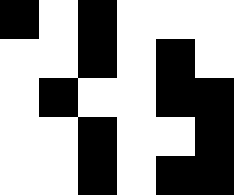[["black", "white", "black", "white", "white", "white"], ["white", "white", "black", "white", "black", "white"], ["white", "black", "white", "white", "black", "black"], ["white", "white", "black", "white", "white", "black"], ["white", "white", "black", "white", "black", "black"]]